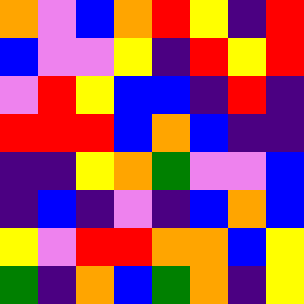[["orange", "violet", "blue", "orange", "red", "yellow", "indigo", "red"], ["blue", "violet", "violet", "yellow", "indigo", "red", "yellow", "red"], ["violet", "red", "yellow", "blue", "blue", "indigo", "red", "indigo"], ["red", "red", "red", "blue", "orange", "blue", "indigo", "indigo"], ["indigo", "indigo", "yellow", "orange", "green", "violet", "violet", "blue"], ["indigo", "blue", "indigo", "violet", "indigo", "blue", "orange", "blue"], ["yellow", "violet", "red", "red", "orange", "orange", "blue", "yellow"], ["green", "indigo", "orange", "blue", "green", "orange", "indigo", "yellow"]]